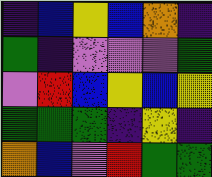[["indigo", "blue", "yellow", "blue", "orange", "indigo"], ["green", "indigo", "violet", "violet", "violet", "green"], ["violet", "red", "blue", "yellow", "blue", "yellow"], ["green", "green", "green", "indigo", "yellow", "indigo"], ["orange", "blue", "violet", "red", "green", "green"]]